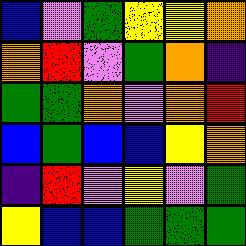[["blue", "violet", "green", "yellow", "yellow", "orange"], ["orange", "red", "violet", "green", "orange", "indigo"], ["green", "green", "orange", "violet", "orange", "red"], ["blue", "green", "blue", "blue", "yellow", "orange"], ["indigo", "red", "violet", "yellow", "violet", "green"], ["yellow", "blue", "blue", "green", "green", "green"]]